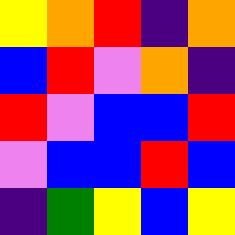[["yellow", "orange", "red", "indigo", "orange"], ["blue", "red", "violet", "orange", "indigo"], ["red", "violet", "blue", "blue", "red"], ["violet", "blue", "blue", "red", "blue"], ["indigo", "green", "yellow", "blue", "yellow"]]